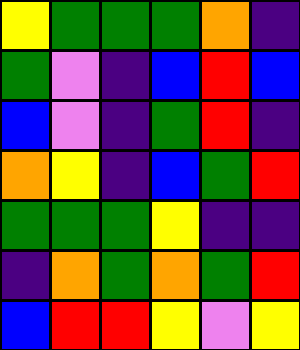[["yellow", "green", "green", "green", "orange", "indigo"], ["green", "violet", "indigo", "blue", "red", "blue"], ["blue", "violet", "indigo", "green", "red", "indigo"], ["orange", "yellow", "indigo", "blue", "green", "red"], ["green", "green", "green", "yellow", "indigo", "indigo"], ["indigo", "orange", "green", "orange", "green", "red"], ["blue", "red", "red", "yellow", "violet", "yellow"]]